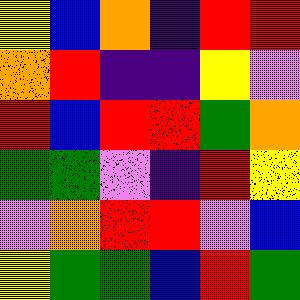[["yellow", "blue", "orange", "indigo", "red", "red"], ["orange", "red", "indigo", "indigo", "yellow", "violet"], ["red", "blue", "red", "red", "green", "orange"], ["green", "green", "violet", "indigo", "red", "yellow"], ["violet", "orange", "red", "red", "violet", "blue"], ["yellow", "green", "green", "blue", "red", "green"]]